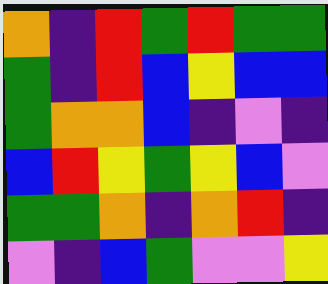[["orange", "indigo", "red", "green", "red", "green", "green"], ["green", "indigo", "red", "blue", "yellow", "blue", "blue"], ["green", "orange", "orange", "blue", "indigo", "violet", "indigo"], ["blue", "red", "yellow", "green", "yellow", "blue", "violet"], ["green", "green", "orange", "indigo", "orange", "red", "indigo"], ["violet", "indigo", "blue", "green", "violet", "violet", "yellow"]]